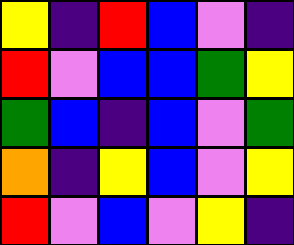[["yellow", "indigo", "red", "blue", "violet", "indigo"], ["red", "violet", "blue", "blue", "green", "yellow"], ["green", "blue", "indigo", "blue", "violet", "green"], ["orange", "indigo", "yellow", "blue", "violet", "yellow"], ["red", "violet", "blue", "violet", "yellow", "indigo"]]